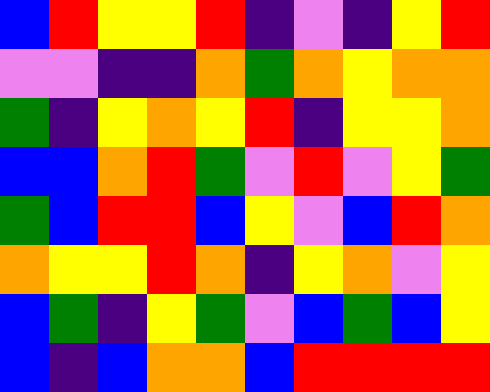[["blue", "red", "yellow", "yellow", "red", "indigo", "violet", "indigo", "yellow", "red"], ["violet", "violet", "indigo", "indigo", "orange", "green", "orange", "yellow", "orange", "orange"], ["green", "indigo", "yellow", "orange", "yellow", "red", "indigo", "yellow", "yellow", "orange"], ["blue", "blue", "orange", "red", "green", "violet", "red", "violet", "yellow", "green"], ["green", "blue", "red", "red", "blue", "yellow", "violet", "blue", "red", "orange"], ["orange", "yellow", "yellow", "red", "orange", "indigo", "yellow", "orange", "violet", "yellow"], ["blue", "green", "indigo", "yellow", "green", "violet", "blue", "green", "blue", "yellow"], ["blue", "indigo", "blue", "orange", "orange", "blue", "red", "red", "red", "red"]]